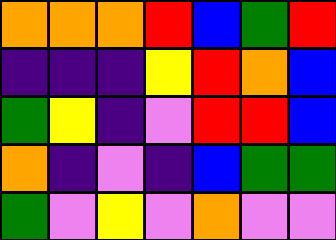[["orange", "orange", "orange", "red", "blue", "green", "red"], ["indigo", "indigo", "indigo", "yellow", "red", "orange", "blue"], ["green", "yellow", "indigo", "violet", "red", "red", "blue"], ["orange", "indigo", "violet", "indigo", "blue", "green", "green"], ["green", "violet", "yellow", "violet", "orange", "violet", "violet"]]